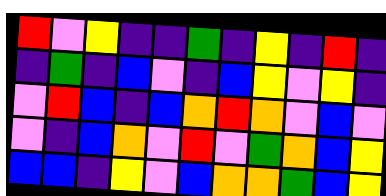[["red", "violet", "yellow", "indigo", "indigo", "green", "indigo", "yellow", "indigo", "red", "indigo"], ["indigo", "green", "indigo", "blue", "violet", "indigo", "blue", "yellow", "violet", "yellow", "indigo"], ["violet", "red", "blue", "indigo", "blue", "orange", "red", "orange", "violet", "blue", "violet"], ["violet", "indigo", "blue", "orange", "violet", "red", "violet", "green", "orange", "blue", "yellow"], ["blue", "blue", "indigo", "yellow", "violet", "blue", "orange", "orange", "green", "blue", "yellow"]]